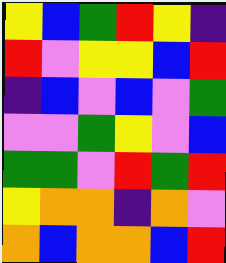[["yellow", "blue", "green", "red", "yellow", "indigo"], ["red", "violet", "yellow", "yellow", "blue", "red"], ["indigo", "blue", "violet", "blue", "violet", "green"], ["violet", "violet", "green", "yellow", "violet", "blue"], ["green", "green", "violet", "red", "green", "red"], ["yellow", "orange", "orange", "indigo", "orange", "violet"], ["orange", "blue", "orange", "orange", "blue", "red"]]